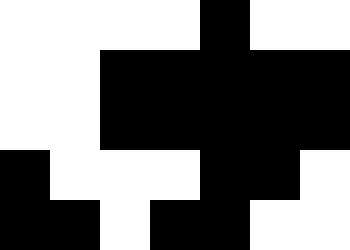[["white", "white", "white", "white", "black", "white", "white"], ["white", "white", "black", "black", "black", "black", "black"], ["white", "white", "black", "black", "black", "black", "black"], ["black", "white", "white", "white", "black", "black", "white"], ["black", "black", "white", "black", "black", "white", "white"]]